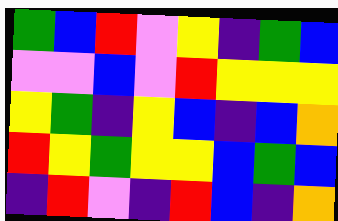[["green", "blue", "red", "violet", "yellow", "indigo", "green", "blue"], ["violet", "violet", "blue", "violet", "red", "yellow", "yellow", "yellow"], ["yellow", "green", "indigo", "yellow", "blue", "indigo", "blue", "orange"], ["red", "yellow", "green", "yellow", "yellow", "blue", "green", "blue"], ["indigo", "red", "violet", "indigo", "red", "blue", "indigo", "orange"]]